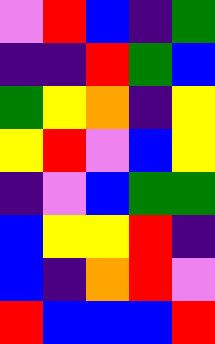[["violet", "red", "blue", "indigo", "green"], ["indigo", "indigo", "red", "green", "blue"], ["green", "yellow", "orange", "indigo", "yellow"], ["yellow", "red", "violet", "blue", "yellow"], ["indigo", "violet", "blue", "green", "green"], ["blue", "yellow", "yellow", "red", "indigo"], ["blue", "indigo", "orange", "red", "violet"], ["red", "blue", "blue", "blue", "red"]]